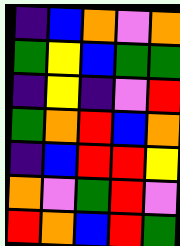[["indigo", "blue", "orange", "violet", "orange"], ["green", "yellow", "blue", "green", "green"], ["indigo", "yellow", "indigo", "violet", "red"], ["green", "orange", "red", "blue", "orange"], ["indigo", "blue", "red", "red", "yellow"], ["orange", "violet", "green", "red", "violet"], ["red", "orange", "blue", "red", "green"]]